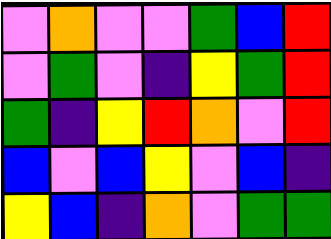[["violet", "orange", "violet", "violet", "green", "blue", "red"], ["violet", "green", "violet", "indigo", "yellow", "green", "red"], ["green", "indigo", "yellow", "red", "orange", "violet", "red"], ["blue", "violet", "blue", "yellow", "violet", "blue", "indigo"], ["yellow", "blue", "indigo", "orange", "violet", "green", "green"]]